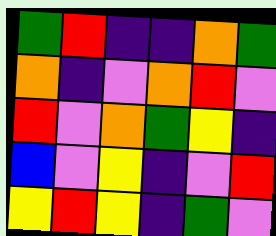[["green", "red", "indigo", "indigo", "orange", "green"], ["orange", "indigo", "violet", "orange", "red", "violet"], ["red", "violet", "orange", "green", "yellow", "indigo"], ["blue", "violet", "yellow", "indigo", "violet", "red"], ["yellow", "red", "yellow", "indigo", "green", "violet"]]